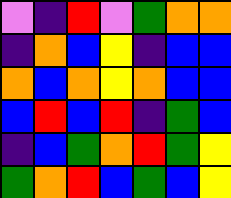[["violet", "indigo", "red", "violet", "green", "orange", "orange"], ["indigo", "orange", "blue", "yellow", "indigo", "blue", "blue"], ["orange", "blue", "orange", "yellow", "orange", "blue", "blue"], ["blue", "red", "blue", "red", "indigo", "green", "blue"], ["indigo", "blue", "green", "orange", "red", "green", "yellow"], ["green", "orange", "red", "blue", "green", "blue", "yellow"]]